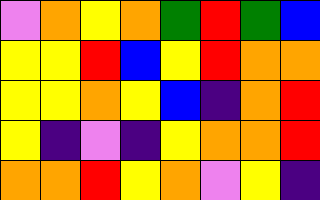[["violet", "orange", "yellow", "orange", "green", "red", "green", "blue"], ["yellow", "yellow", "red", "blue", "yellow", "red", "orange", "orange"], ["yellow", "yellow", "orange", "yellow", "blue", "indigo", "orange", "red"], ["yellow", "indigo", "violet", "indigo", "yellow", "orange", "orange", "red"], ["orange", "orange", "red", "yellow", "orange", "violet", "yellow", "indigo"]]